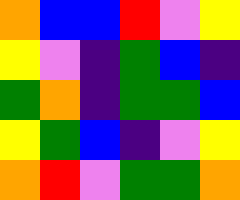[["orange", "blue", "blue", "red", "violet", "yellow"], ["yellow", "violet", "indigo", "green", "blue", "indigo"], ["green", "orange", "indigo", "green", "green", "blue"], ["yellow", "green", "blue", "indigo", "violet", "yellow"], ["orange", "red", "violet", "green", "green", "orange"]]